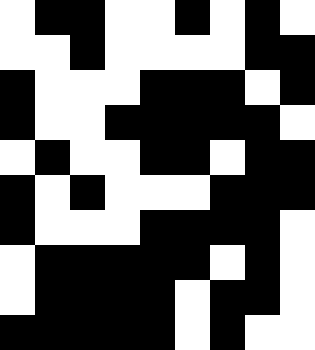[["white", "black", "black", "white", "white", "black", "white", "black", "white"], ["white", "white", "black", "white", "white", "white", "white", "black", "black"], ["black", "white", "white", "white", "black", "black", "black", "white", "black"], ["black", "white", "white", "black", "black", "black", "black", "black", "white"], ["white", "black", "white", "white", "black", "black", "white", "black", "black"], ["black", "white", "black", "white", "white", "white", "black", "black", "black"], ["black", "white", "white", "white", "black", "black", "black", "black", "white"], ["white", "black", "black", "black", "black", "black", "white", "black", "white"], ["white", "black", "black", "black", "black", "white", "black", "black", "white"], ["black", "black", "black", "black", "black", "white", "black", "white", "white"]]